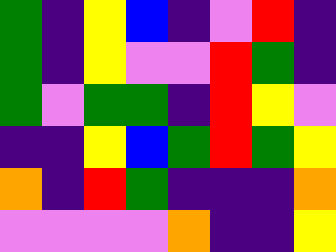[["green", "indigo", "yellow", "blue", "indigo", "violet", "red", "indigo"], ["green", "indigo", "yellow", "violet", "violet", "red", "green", "indigo"], ["green", "violet", "green", "green", "indigo", "red", "yellow", "violet"], ["indigo", "indigo", "yellow", "blue", "green", "red", "green", "yellow"], ["orange", "indigo", "red", "green", "indigo", "indigo", "indigo", "orange"], ["violet", "violet", "violet", "violet", "orange", "indigo", "indigo", "yellow"]]